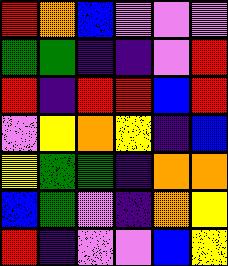[["red", "orange", "blue", "violet", "violet", "violet"], ["green", "green", "indigo", "indigo", "violet", "red"], ["red", "indigo", "red", "red", "blue", "red"], ["violet", "yellow", "orange", "yellow", "indigo", "blue"], ["yellow", "green", "green", "indigo", "orange", "orange"], ["blue", "green", "violet", "indigo", "orange", "yellow"], ["red", "indigo", "violet", "violet", "blue", "yellow"]]